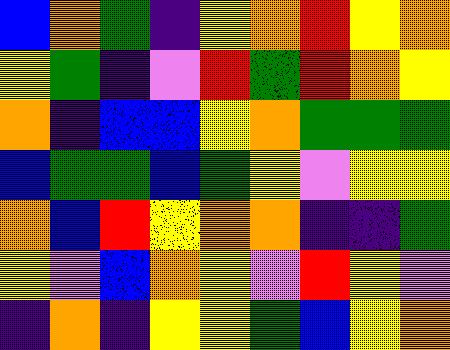[["blue", "orange", "green", "indigo", "yellow", "orange", "red", "yellow", "orange"], ["yellow", "green", "indigo", "violet", "red", "green", "red", "orange", "yellow"], ["orange", "indigo", "blue", "blue", "yellow", "orange", "green", "green", "green"], ["blue", "green", "green", "blue", "green", "yellow", "violet", "yellow", "yellow"], ["orange", "blue", "red", "yellow", "orange", "orange", "indigo", "indigo", "green"], ["yellow", "violet", "blue", "orange", "yellow", "violet", "red", "yellow", "violet"], ["indigo", "orange", "indigo", "yellow", "yellow", "green", "blue", "yellow", "orange"]]